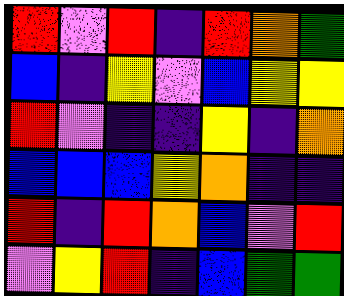[["red", "violet", "red", "indigo", "red", "orange", "green"], ["blue", "indigo", "yellow", "violet", "blue", "yellow", "yellow"], ["red", "violet", "indigo", "indigo", "yellow", "indigo", "orange"], ["blue", "blue", "blue", "yellow", "orange", "indigo", "indigo"], ["red", "indigo", "red", "orange", "blue", "violet", "red"], ["violet", "yellow", "red", "indigo", "blue", "green", "green"]]